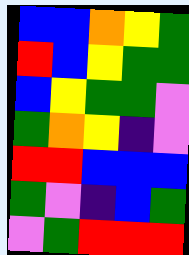[["blue", "blue", "orange", "yellow", "green"], ["red", "blue", "yellow", "green", "green"], ["blue", "yellow", "green", "green", "violet"], ["green", "orange", "yellow", "indigo", "violet"], ["red", "red", "blue", "blue", "blue"], ["green", "violet", "indigo", "blue", "green"], ["violet", "green", "red", "red", "red"]]